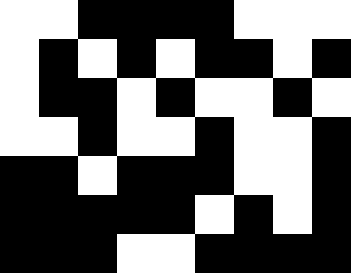[["white", "white", "black", "black", "black", "black", "white", "white", "white"], ["white", "black", "white", "black", "white", "black", "black", "white", "black"], ["white", "black", "black", "white", "black", "white", "white", "black", "white"], ["white", "white", "black", "white", "white", "black", "white", "white", "black"], ["black", "black", "white", "black", "black", "black", "white", "white", "black"], ["black", "black", "black", "black", "black", "white", "black", "white", "black"], ["black", "black", "black", "white", "white", "black", "black", "black", "black"]]